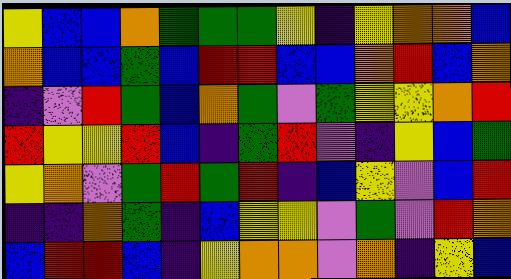[["yellow", "blue", "blue", "orange", "green", "green", "green", "yellow", "indigo", "yellow", "orange", "orange", "blue"], ["orange", "blue", "blue", "green", "blue", "red", "red", "blue", "blue", "orange", "red", "blue", "orange"], ["indigo", "violet", "red", "green", "blue", "orange", "green", "violet", "green", "yellow", "yellow", "orange", "red"], ["red", "yellow", "yellow", "red", "blue", "indigo", "green", "red", "violet", "indigo", "yellow", "blue", "green"], ["yellow", "orange", "violet", "green", "red", "green", "red", "indigo", "blue", "yellow", "violet", "blue", "red"], ["indigo", "indigo", "orange", "green", "indigo", "blue", "yellow", "yellow", "violet", "green", "violet", "red", "orange"], ["blue", "red", "red", "blue", "indigo", "yellow", "orange", "orange", "violet", "orange", "indigo", "yellow", "blue"]]